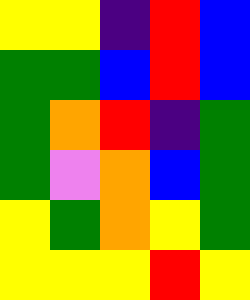[["yellow", "yellow", "indigo", "red", "blue"], ["green", "green", "blue", "red", "blue"], ["green", "orange", "red", "indigo", "green"], ["green", "violet", "orange", "blue", "green"], ["yellow", "green", "orange", "yellow", "green"], ["yellow", "yellow", "yellow", "red", "yellow"]]